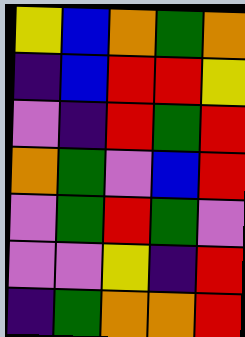[["yellow", "blue", "orange", "green", "orange"], ["indigo", "blue", "red", "red", "yellow"], ["violet", "indigo", "red", "green", "red"], ["orange", "green", "violet", "blue", "red"], ["violet", "green", "red", "green", "violet"], ["violet", "violet", "yellow", "indigo", "red"], ["indigo", "green", "orange", "orange", "red"]]